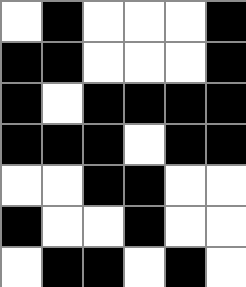[["white", "black", "white", "white", "white", "black"], ["black", "black", "white", "white", "white", "black"], ["black", "white", "black", "black", "black", "black"], ["black", "black", "black", "white", "black", "black"], ["white", "white", "black", "black", "white", "white"], ["black", "white", "white", "black", "white", "white"], ["white", "black", "black", "white", "black", "white"]]